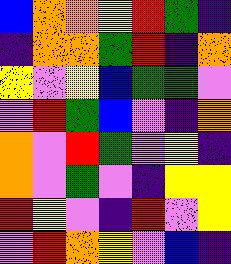[["blue", "orange", "orange", "yellow", "red", "green", "indigo"], ["indigo", "orange", "orange", "green", "red", "indigo", "orange"], ["yellow", "violet", "yellow", "blue", "green", "green", "violet"], ["violet", "red", "green", "blue", "violet", "indigo", "orange"], ["orange", "violet", "red", "green", "violet", "yellow", "indigo"], ["orange", "violet", "green", "violet", "indigo", "yellow", "yellow"], ["red", "yellow", "violet", "indigo", "red", "violet", "yellow"], ["violet", "red", "orange", "yellow", "violet", "blue", "indigo"]]